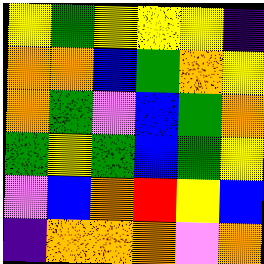[["yellow", "green", "yellow", "yellow", "yellow", "indigo"], ["orange", "orange", "blue", "green", "orange", "yellow"], ["orange", "green", "violet", "blue", "green", "orange"], ["green", "yellow", "green", "blue", "green", "yellow"], ["violet", "blue", "orange", "red", "yellow", "blue"], ["indigo", "orange", "orange", "orange", "violet", "orange"]]